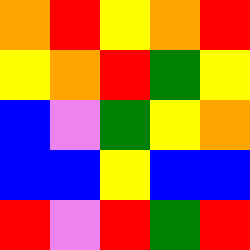[["orange", "red", "yellow", "orange", "red"], ["yellow", "orange", "red", "green", "yellow"], ["blue", "violet", "green", "yellow", "orange"], ["blue", "blue", "yellow", "blue", "blue"], ["red", "violet", "red", "green", "red"]]